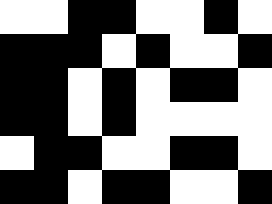[["white", "white", "black", "black", "white", "white", "black", "white"], ["black", "black", "black", "white", "black", "white", "white", "black"], ["black", "black", "white", "black", "white", "black", "black", "white"], ["black", "black", "white", "black", "white", "white", "white", "white"], ["white", "black", "black", "white", "white", "black", "black", "white"], ["black", "black", "white", "black", "black", "white", "white", "black"]]